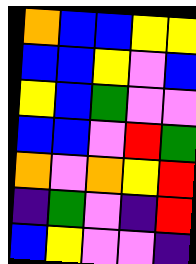[["orange", "blue", "blue", "yellow", "yellow"], ["blue", "blue", "yellow", "violet", "blue"], ["yellow", "blue", "green", "violet", "violet"], ["blue", "blue", "violet", "red", "green"], ["orange", "violet", "orange", "yellow", "red"], ["indigo", "green", "violet", "indigo", "red"], ["blue", "yellow", "violet", "violet", "indigo"]]